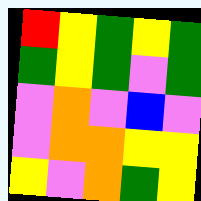[["red", "yellow", "green", "yellow", "green"], ["green", "yellow", "green", "violet", "green"], ["violet", "orange", "violet", "blue", "violet"], ["violet", "orange", "orange", "yellow", "yellow"], ["yellow", "violet", "orange", "green", "yellow"]]